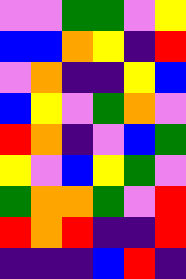[["violet", "violet", "green", "green", "violet", "yellow"], ["blue", "blue", "orange", "yellow", "indigo", "red"], ["violet", "orange", "indigo", "indigo", "yellow", "blue"], ["blue", "yellow", "violet", "green", "orange", "violet"], ["red", "orange", "indigo", "violet", "blue", "green"], ["yellow", "violet", "blue", "yellow", "green", "violet"], ["green", "orange", "orange", "green", "violet", "red"], ["red", "orange", "red", "indigo", "indigo", "red"], ["indigo", "indigo", "indigo", "blue", "red", "indigo"]]